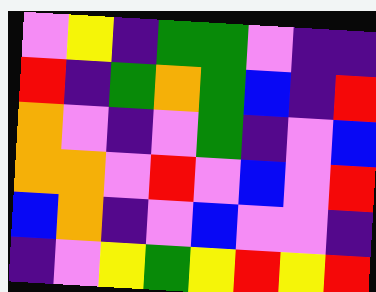[["violet", "yellow", "indigo", "green", "green", "violet", "indigo", "indigo"], ["red", "indigo", "green", "orange", "green", "blue", "indigo", "red"], ["orange", "violet", "indigo", "violet", "green", "indigo", "violet", "blue"], ["orange", "orange", "violet", "red", "violet", "blue", "violet", "red"], ["blue", "orange", "indigo", "violet", "blue", "violet", "violet", "indigo"], ["indigo", "violet", "yellow", "green", "yellow", "red", "yellow", "red"]]